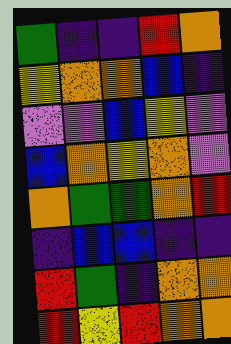[["green", "indigo", "indigo", "red", "orange"], ["yellow", "orange", "orange", "blue", "indigo"], ["violet", "violet", "blue", "yellow", "violet"], ["blue", "orange", "yellow", "orange", "violet"], ["orange", "green", "green", "orange", "red"], ["indigo", "blue", "blue", "indigo", "indigo"], ["red", "green", "indigo", "orange", "orange"], ["red", "yellow", "red", "orange", "orange"]]